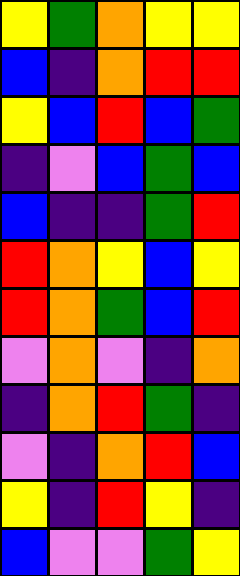[["yellow", "green", "orange", "yellow", "yellow"], ["blue", "indigo", "orange", "red", "red"], ["yellow", "blue", "red", "blue", "green"], ["indigo", "violet", "blue", "green", "blue"], ["blue", "indigo", "indigo", "green", "red"], ["red", "orange", "yellow", "blue", "yellow"], ["red", "orange", "green", "blue", "red"], ["violet", "orange", "violet", "indigo", "orange"], ["indigo", "orange", "red", "green", "indigo"], ["violet", "indigo", "orange", "red", "blue"], ["yellow", "indigo", "red", "yellow", "indigo"], ["blue", "violet", "violet", "green", "yellow"]]